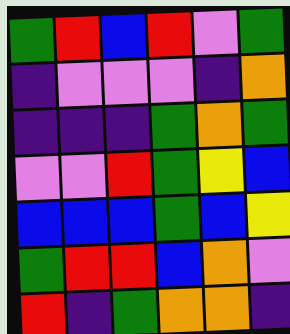[["green", "red", "blue", "red", "violet", "green"], ["indigo", "violet", "violet", "violet", "indigo", "orange"], ["indigo", "indigo", "indigo", "green", "orange", "green"], ["violet", "violet", "red", "green", "yellow", "blue"], ["blue", "blue", "blue", "green", "blue", "yellow"], ["green", "red", "red", "blue", "orange", "violet"], ["red", "indigo", "green", "orange", "orange", "indigo"]]